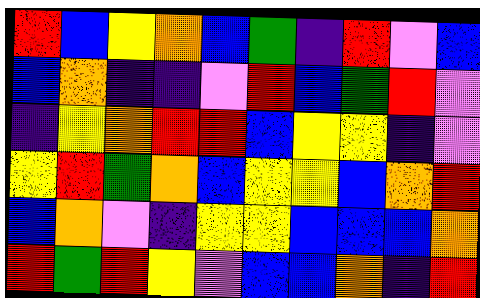[["red", "blue", "yellow", "orange", "blue", "green", "indigo", "red", "violet", "blue"], ["blue", "orange", "indigo", "indigo", "violet", "red", "blue", "green", "red", "violet"], ["indigo", "yellow", "orange", "red", "red", "blue", "yellow", "yellow", "indigo", "violet"], ["yellow", "red", "green", "orange", "blue", "yellow", "yellow", "blue", "orange", "red"], ["blue", "orange", "violet", "indigo", "yellow", "yellow", "blue", "blue", "blue", "orange"], ["red", "green", "red", "yellow", "violet", "blue", "blue", "orange", "indigo", "red"]]